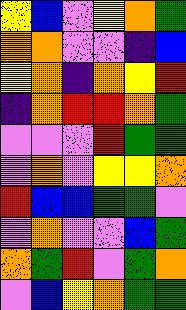[["yellow", "blue", "violet", "yellow", "orange", "green"], ["orange", "orange", "violet", "violet", "indigo", "blue"], ["yellow", "orange", "indigo", "orange", "yellow", "red"], ["indigo", "orange", "red", "red", "orange", "green"], ["violet", "violet", "violet", "red", "green", "green"], ["violet", "orange", "violet", "yellow", "yellow", "orange"], ["red", "blue", "blue", "green", "green", "violet"], ["violet", "orange", "violet", "violet", "blue", "green"], ["orange", "green", "red", "violet", "green", "orange"], ["violet", "blue", "yellow", "orange", "green", "green"]]